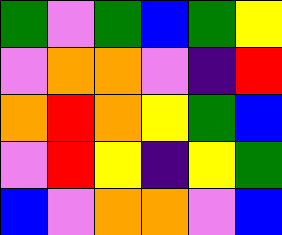[["green", "violet", "green", "blue", "green", "yellow"], ["violet", "orange", "orange", "violet", "indigo", "red"], ["orange", "red", "orange", "yellow", "green", "blue"], ["violet", "red", "yellow", "indigo", "yellow", "green"], ["blue", "violet", "orange", "orange", "violet", "blue"]]